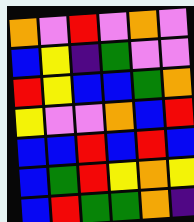[["orange", "violet", "red", "violet", "orange", "violet"], ["blue", "yellow", "indigo", "green", "violet", "violet"], ["red", "yellow", "blue", "blue", "green", "orange"], ["yellow", "violet", "violet", "orange", "blue", "red"], ["blue", "blue", "red", "blue", "red", "blue"], ["blue", "green", "red", "yellow", "orange", "yellow"], ["blue", "red", "green", "green", "orange", "indigo"]]